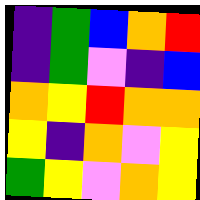[["indigo", "green", "blue", "orange", "red"], ["indigo", "green", "violet", "indigo", "blue"], ["orange", "yellow", "red", "orange", "orange"], ["yellow", "indigo", "orange", "violet", "yellow"], ["green", "yellow", "violet", "orange", "yellow"]]